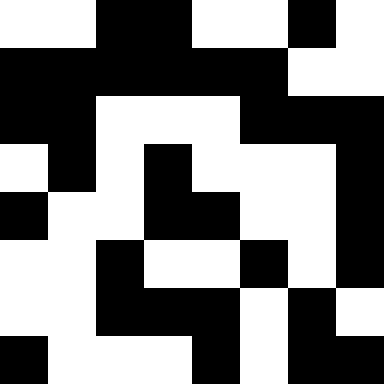[["white", "white", "black", "black", "white", "white", "black", "white"], ["black", "black", "black", "black", "black", "black", "white", "white"], ["black", "black", "white", "white", "white", "black", "black", "black"], ["white", "black", "white", "black", "white", "white", "white", "black"], ["black", "white", "white", "black", "black", "white", "white", "black"], ["white", "white", "black", "white", "white", "black", "white", "black"], ["white", "white", "black", "black", "black", "white", "black", "white"], ["black", "white", "white", "white", "black", "white", "black", "black"]]